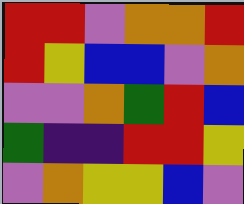[["red", "red", "violet", "orange", "orange", "red"], ["red", "yellow", "blue", "blue", "violet", "orange"], ["violet", "violet", "orange", "green", "red", "blue"], ["green", "indigo", "indigo", "red", "red", "yellow"], ["violet", "orange", "yellow", "yellow", "blue", "violet"]]